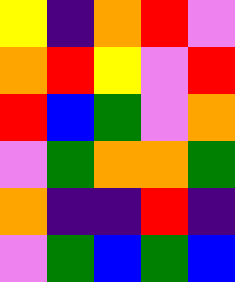[["yellow", "indigo", "orange", "red", "violet"], ["orange", "red", "yellow", "violet", "red"], ["red", "blue", "green", "violet", "orange"], ["violet", "green", "orange", "orange", "green"], ["orange", "indigo", "indigo", "red", "indigo"], ["violet", "green", "blue", "green", "blue"]]